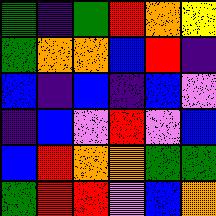[["green", "indigo", "green", "red", "orange", "yellow"], ["green", "orange", "orange", "blue", "red", "indigo"], ["blue", "indigo", "blue", "indigo", "blue", "violet"], ["indigo", "blue", "violet", "red", "violet", "blue"], ["blue", "red", "orange", "orange", "green", "green"], ["green", "red", "red", "violet", "blue", "orange"]]